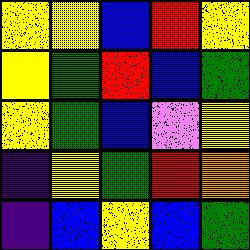[["yellow", "yellow", "blue", "red", "yellow"], ["yellow", "green", "red", "blue", "green"], ["yellow", "green", "blue", "violet", "yellow"], ["indigo", "yellow", "green", "red", "orange"], ["indigo", "blue", "yellow", "blue", "green"]]